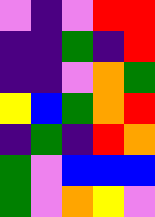[["violet", "indigo", "violet", "red", "red"], ["indigo", "indigo", "green", "indigo", "red"], ["indigo", "indigo", "violet", "orange", "green"], ["yellow", "blue", "green", "orange", "red"], ["indigo", "green", "indigo", "red", "orange"], ["green", "violet", "blue", "blue", "blue"], ["green", "violet", "orange", "yellow", "violet"]]